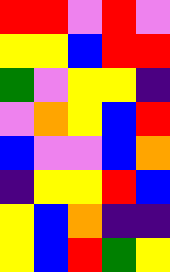[["red", "red", "violet", "red", "violet"], ["yellow", "yellow", "blue", "red", "red"], ["green", "violet", "yellow", "yellow", "indigo"], ["violet", "orange", "yellow", "blue", "red"], ["blue", "violet", "violet", "blue", "orange"], ["indigo", "yellow", "yellow", "red", "blue"], ["yellow", "blue", "orange", "indigo", "indigo"], ["yellow", "blue", "red", "green", "yellow"]]